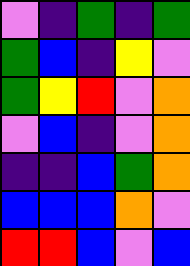[["violet", "indigo", "green", "indigo", "green"], ["green", "blue", "indigo", "yellow", "violet"], ["green", "yellow", "red", "violet", "orange"], ["violet", "blue", "indigo", "violet", "orange"], ["indigo", "indigo", "blue", "green", "orange"], ["blue", "blue", "blue", "orange", "violet"], ["red", "red", "blue", "violet", "blue"]]